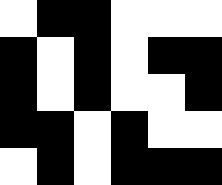[["white", "black", "black", "white", "white", "white"], ["black", "white", "black", "white", "black", "black"], ["black", "white", "black", "white", "white", "black"], ["black", "black", "white", "black", "white", "white"], ["white", "black", "white", "black", "black", "black"]]